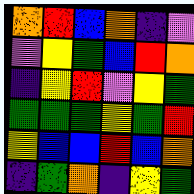[["orange", "red", "blue", "orange", "indigo", "violet"], ["violet", "yellow", "green", "blue", "red", "orange"], ["indigo", "yellow", "red", "violet", "yellow", "green"], ["green", "green", "green", "yellow", "green", "red"], ["yellow", "blue", "blue", "red", "blue", "orange"], ["indigo", "green", "orange", "indigo", "yellow", "green"]]